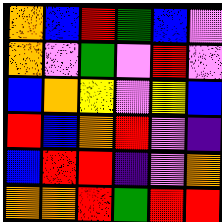[["orange", "blue", "red", "green", "blue", "violet"], ["orange", "violet", "green", "violet", "red", "violet"], ["blue", "orange", "yellow", "violet", "yellow", "blue"], ["red", "blue", "orange", "red", "violet", "indigo"], ["blue", "red", "red", "indigo", "violet", "orange"], ["orange", "orange", "red", "green", "red", "red"]]